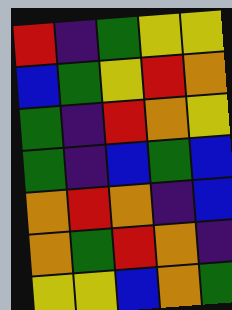[["red", "indigo", "green", "yellow", "yellow"], ["blue", "green", "yellow", "red", "orange"], ["green", "indigo", "red", "orange", "yellow"], ["green", "indigo", "blue", "green", "blue"], ["orange", "red", "orange", "indigo", "blue"], ["orange", "green", "red", "orange", "indigo"], ["yellow", "yellow", "blue", "orange", "green"]]